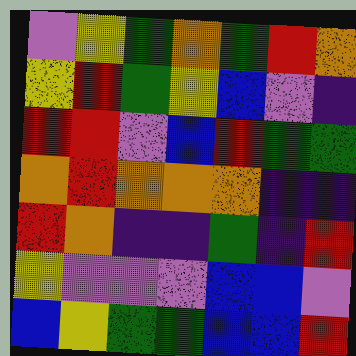[["violet", "yellow", "green", "orange", "green", "red", "orange"], ["yellow", "red", "green", "yellow", "blue", "violet", "indigo"], ["red", "red", "violet", "blue", "red", "green", "green"], ["orange", "red", "orange", "orange", "orange", "indigo", "indigo"], ["red", "orange", "indigo", "indigo", "green", "indigo", "red"], ["yellow", "violet", "violet", "violet", "blue", "blue", "violet"], ["blue", "yellow", "green", "green", "blue", "blue", "red"]]